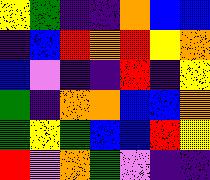[["yellow", "green", "indigo", "indigo", "orange", "blue", "blue"], ["indigo", "blue", "red", "orange", "red", "yellow", "orange"], ["blue", "violet", "indigo", "indigo", "red", "indigo", "yellow"], ["green", "indigo", "orange", "orange", "blue", "blue", "orange"], ["green", "yellow", "green", "blue", "blue", "red", "yellow"], ["red", "violet", "orange", "green", "violet", "indigo", "indigo"]]